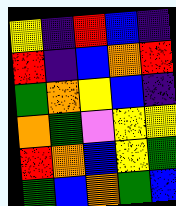[["yellow", "indigo", "red", "blue", "indigo"], ["red", "indigo", "blue", "orange", "red"], ["green", "orange", "yellow", "blue", "indigo"], ["orange", "green", "violet", "yellow", "yellow"], ["red", "orange", "blue", "yellow", "green"], ["green", "blue", "orange", "green", "blue"]]